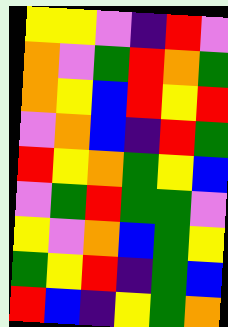[["yellow", "yellow", "violet", "indigo", "red", "violet"], ["orange", "violet", "green", "red", "orange", "green"], ["orange", "yellow", "blue", "red", "yellow", "red"], ["violet", "orange", "blue", "indigo", "red", "green"], ["red", "yellow", "orange", "green", "yellow", "blue"], ["violet", "green", "red", "green", "green", "violet"], ["yellow", "violet", "orange", "blue", "green", "yellow"], ["green", "yellow", "red", "indigo", "green", "blue"], ["red", "blue", "indigo", "yellow", "green", "orange"]]